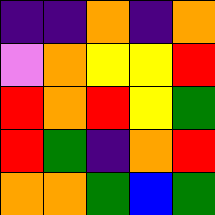[["indigo", "indigo", "orange", "indigo", "orange"], ["violet", "orange", "yellow", "yellow", "red"], ["red", "orange", "red", "yellow", "green"], ["red", "green", "indigo", "orange", "red"], ["orange", "orange", "green", "blue", "green"]]